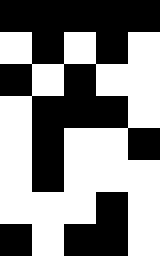[["black", "black", "black", "black", "black"], ["white", "black", "white", "black", "white"], ["black", "white", "black", "white", "white"], ["white", "black", "black", "black", "white"], ["white", "black", "white", "white", "black"], ["white", "black", "white", "white", "white"], ["white", "white", "white", "black", "white"], ["black", "white", "black", "black", "white"]]